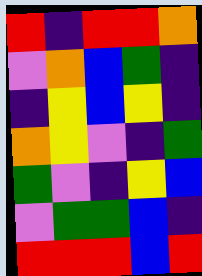[["red", "indigo", "red", "red", "orange"], ["violet", "orange", "blue", "green", "indigo"], ["indigo", "yellow", "blue", "yellow", "indigo"], ["orange", "yellow", "violet", "indigo", "green"], ["green", "violet", "indigo", "yellow", "blue"], ["violet", "green", "green", "blue", "indigo"], ["red", "red", "red", "blue", "red"]]